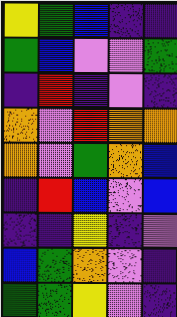[["yellow", "green", "blue", "indigo", "indigo"], ["green", "blue", "violet", "violet", "green"], ["indigo", "red", "indigo", "violet", "indigo"], ["orange", "violet", "red", "orange", "orange"], ["orange", "violet", "green", "orange", "blue"], ["indigo", "red", "blue", "violet", "blue"], ["indigo", "indigo", "yellow", "indigo", "violet"], ["blue", "green", "orange", "violet", "indigo"], ["green", "green", "yellow", "violet", "indigo"]]